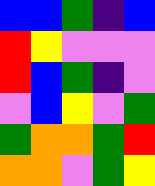[["blue", "blue", "green", "indigo", "blue"], ["red", "yellow", "violet", "violet", "violet"], ["red", "blue", "green", "indigo", "violet"], ["violet", "blue", "yellow", "violet", "green"], ["green", "orange", "orange", "green", "red"], ["orange", "orange", "violet", "green", "yellow"]]